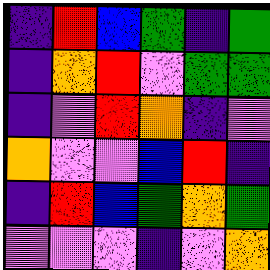[["indigo", "red", "blue", "green", "indigo", "green"], ["indigo", "orange", "red", "violet", "green", "green"], ["indigo", "violet", "red", "orange", "indigo", "violet"], ["orange", "violet", "violet", "blue", "red", "indigo"], ["indigo", "red", "blue", "green", "orange", "green"], ["violet", "violet", "violet", "indigo", "violet", "orange"]]